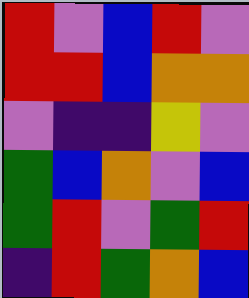[["red", "violet", "blue", "red", "violet"], ["red", "red", "blue", "orange", "orange"], ["violet", "indigo", "indigo", "yellow", "violet"], ["green", "blue", "orange", "violet", "blue"], ["green", "red", "violet", "green", "red"], ["indigo", "red", "green", "orange", "blue"]]